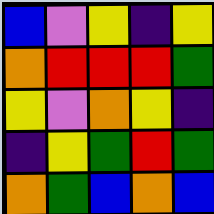[["blue", "violet", "yellow", "indigo", "yellow"], ["orange", "red", "red", "red", "green"], ["yellow", "violet", "orange", "yellow", "indigo"], ["indigo", "yellow", "green", "red", "green"], ["orange", "green", "blue", "orange", "blue"]]